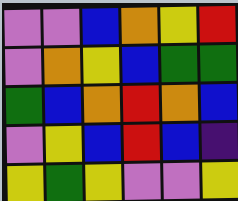[["violet", "violet", "blue", "orange", "yellow", "red"], ["violet", "orange", "yellow", "blue", "green", "green"], ["green", "blue", "orange", "red", "orange", "blue"], ["violet", "yellow", "blue", "red", "blue", "indigo"], ["yellow", "green", "yellow", "violet", "violet", "yellow"]]